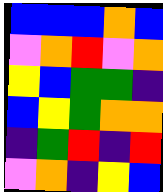[["blue", "blue", "blue", "orange", "blue"], ["violet", "orange", "red", "violet", "orange"], ["yellow", "blue", "green", "green", "indigo"], ["blue", "yellow", "green", "orange", "orange"], ["indigo", "green", "red", "indigo", "red"], ["violet", "orange", "indigo", "yellow", "blue"]]